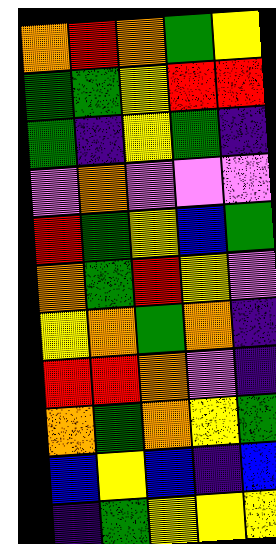[["orange", "red", "orange", "green", "yellow"], ["green", "green", "yellow", "red", "red"], ["green", "indigo", "yellow", "green", "indigo"], ["violet", "orange", "violet", "violet", "violet"], ["red", "green", "yellow", "blue", "green"], ["orange", "green", "red", "yellow", "violet"], ["yellow", "orange", "green", "orange", "indigo"], ["red", "red", "orange", "violet", "indigo"], ["orange", "green", "orange", "yellow", "green"], ["blue", "yellow", "blue", "indigo", "blue"], ["indigo", "green", "yellow", "yellow", "yellow"]]